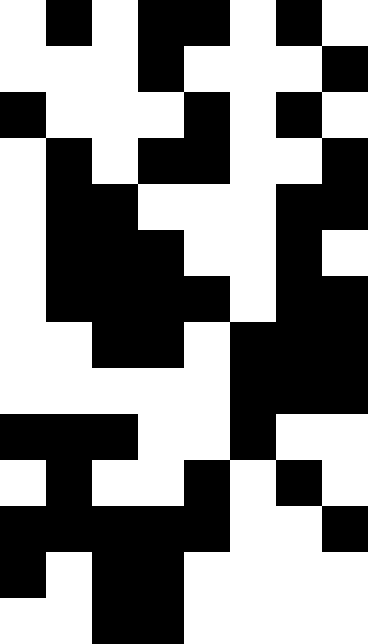[["white", "black", "white", "black", "black", "white", "black", "white"], ["white", "white", "white", "black", "white", "white", "white", "black"], ["black", "white", "white", "white", "black", "white", "black", "white"], ["white", "black", "white", "black", "black", "white", "white", "black"], ["white", "black", "black", "white", "white", "white", "black", "black"], ["white", "black", "black", "black", "white", "white", "black", "white"], ["white", "black", "black", "black", "black", "white", "black", "black"], ["white", "white", "black", "black", "white", "black", "black", "black"], ["white", "white", "white", "white", "white", "black", "black", "black"], ["black", "black", "black", "white", "white", "black", "white", "white"], ["white", "black", "white", "white", "black", "white", "black", "white"], ["black", "black", "black", "black", "black", "white", "white", "black"], ["black", "white", "black", "black", "white", "white", "white", "white"], ["white", "white", "black", "black", "white", "white", "white", "white"]]